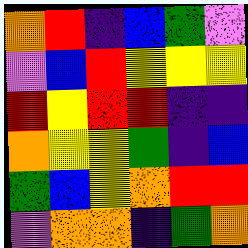[["orange", "red", "indigo", "blue", "green", "violet"], ["violet", "blue", "red", "yellow", "yellow", "yellow"], ["red", "yellow", "red", "red", "indigo", "indigo"], ["orange", "yellow", "yellow", "green", "indigo", "blue"], ["green", "blue", "yellow", "orange", "red", "red"], ["violet", "orange", "orange", "indigo", "green", "orange"]]